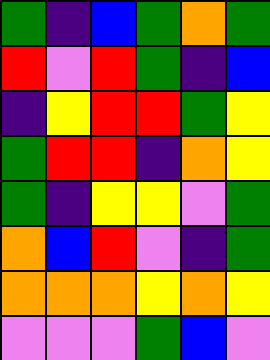[["green", "indigo", "blue", "green", "orange", "green"], ["red", "violet", "red", "green", "indigo", "blue"], ["indigo", "yellow", "red", "red", "green", "yellow"], ["green", "red", "red", "indigo", "orange", "yellow"], ["green", "indigo", "yellow", "yellow", "violet", "green"], ["orange", "blue", "red", "violet", "indigo", "green"], ["orange", "orange", "orange", "yellow", "orange", "yellow"], ["violet", "violet", "violet", "green", "blue", "violet"]]